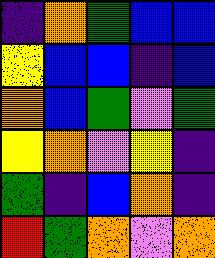[["indigo", "orange", "green", "blue", "blue"], ["yellow", "blue", "blue", "indigo", "blue"], ["orange", "blue", "green", "violet", "green"], ["yellow", "orange", "violet", "yellow", "indigo"], ["green", "indigo", "blue", "orange", "indigo"], ["red", "green", "orange", "violet", "orange"]]